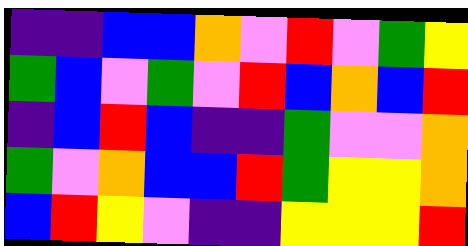[["indigo", "indigo", "blue", "blue", "orange", "violet", "red", "violet", "green", "yellow"], ["green", "blue", "violet", "green", "violet", "red", "blue", "orange", "blue", "red"], ["indigo", "blue", "red", "blue", "indigo", "indigo", "green", "violet", "violet", "orange"], ["green", "violet", "orange", "blue", "blue", "red", "green", "yellow", "yellow", "orange"], ["blue", "red", "yellow", "violet", "indigo", "indigo", "yellow", "yellow", "yellow", "red"]]